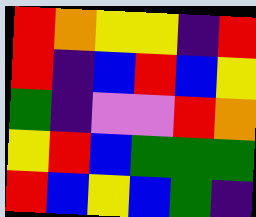[["red", "orange", "yellow", "yellow", "indigo", "red"], ["red", "indigo", "blue", "red", "blue", "yellow"], ["green", "indigo", "violet", "violet", "red", "orange"], ["yellow", "red", "blue", "green", "green", "green"], ["red", "blue", "yellow", "blue", "green", "indigo"]]